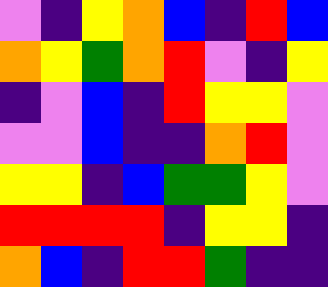[["violet", "indigo", "yellow", "orange", "blue", "indigo", "red", "blue"], ["orange", "yellow", "green", "orange", "red", "violet", "indigo", "yellow"], ["indigo", "violet", "blue", "indigo", "red", "yellow", "yellow", "violet"], ["violet", "violet", "blue", "indigo", "indigo", "orange", "red", "violet"], ["yellow", "yellow", "indigo", "blue", "green", "green", "yellow", "violet"], ["red", "red", "red", "red", "indigo", "yellow", "yellow", "indigo"], ["orange", "blue", "indigo", "red", "red", "green", "indigo", "indigo"]]